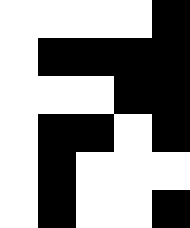[["white", "white", "white", "white", "black"], ["white", "black", "black", "black", "black"], ["white", "white", "white", "black", "black"], ["white", "black", "black", "white", "black"], ["white", "black", "white", "white", "white"], ["white", "black", "white", "white", "black"]]